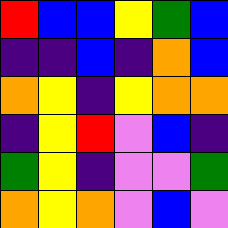[["red", "blue", "blue", "yellow", "green", "blue"], ["indigo", "indigo", "blue", "indigo", "orange", "blue"], ["orange", "yellow", "indigo", "yellow", "orange", "orange"], ["indigo", "yellow", "red", "violet", "blue", "indigo"], ["green", "yellow", "indigo", "violet", "violet", "green"], ["orange", "yellow", "orange", "violet", "blue", "violet"]]